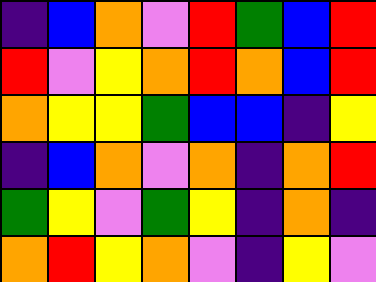[["indigo", "blue", "orange", "violet", "red", "green", "blue", "red"], ["red", "violet", "yellow", "orange", "red", "orange", "blue", "red"], ["orange", "yellow", "yellow", "green", "blue", "blue", "indigo", "yellow"], ["indigo", "blue", "orange", "violet", "orange", "indigo", "orange", "red"], ["green", "yellow", "violet", "green", "yellow", "indigo", "orange", "indigo"], ["orange", "red", "yellow", "orange", "violet", "indigo", "yellow", "violet"]]